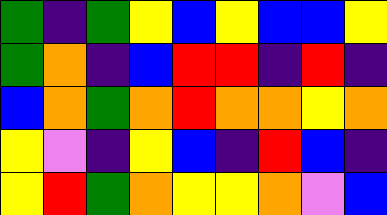[["green", "indigo", "green", "yellow", "blue", "yellow", "blue", "blue", "yellow"], ["green", "orange", "indigo", "blue", "red", "red", "indigo", "red", "indigo"], ["blue", "orange", "green", "orange", "red", "orange", "orange", "yellow", "orange"], ["yellow", "violet", "indigo", "yellow", "blue", "indigo", "red", "blue", "indigo"], ["yellow", "red", "green", "orange", "yellow", "yellow", "orange", "violet", "blue"]]